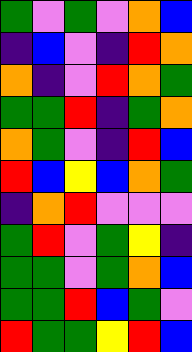[["green", "violet", "green", "violet", "orange", "blue"], ["indigo", "blue", "violet", "indigo", "red", "orange"], ["orange", "indigo", "violet", "red", "orange", "green"], ["green", "green", "red", "indigo", "green", "orange"], ["orange", "green", "violet", "indigo", "red", "blue"], ["red", "blue", "yellow", "blue", "orange", "green"], ["indigo", "orange", "red", "violet", "violet", "violet"], ["green", "red", "violet", "green", "yellow", "indigo"], ["green", "green", "violet", "green", "orange", "blue"], ["green", "green", "red", "blue", "green", "violet"], ["red", "green", "green", "yellow", "red", "blue"]]